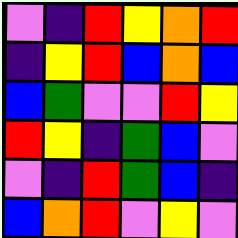[["violet", "indigo", "red", "yellow", "orange", "red"], ["indigo", "yellow", "red", "blue", "orange", "blue"], ["blue", "green", "violet", "violet", "red", "yellow"], ["red", "yellow", "indigo", "green", "blue", "violet"], ["violet", "indigo", "red", "green", "blue", "indigo"], ["blue", "orange", "red", "violet", "yellow", "violet"]]